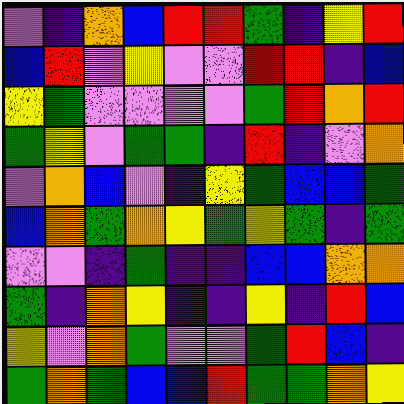[["violet", "indigo", "orange", "blue", "red", "red", "green", "indigo", "yellow", "red"], ["blue", "red", "violet", "yellow", "violet", "violet", "red", "red", "indigo", "blue"], ["yellow", "green", "violet", "violet", "violet", "violet", "green", "red", "orange", "red"], ["green", "yellow", "violet", "green", "green", "indigo", "red", "indigo", "violet", "orange"], ["violet", "orange", "blue", "violet", "indigo", "yellow", "green", "blue", "blue", "green"], ["blue", "orange", "green", "orange", "yellow", "green", "yellow", "green", "indigo", "green"], ["violet", "violet", "indigo", "green", "indigo", "indigo", "blue", "blue", "orange", "orange"], ["green", "indigo", "orange", "yellow", "indigo", "indigo", "yellow", "indigo", "red", "blue"], ["yellow", "violet", "orange", "green", "violet", "violet", "green", "red", "blue", "indigo"], ["green", "orange", "green", "blue", "blue", "red", "green", "green", "orange", "yellow"]]